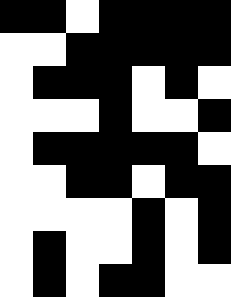[["black", "black", "white", "black", "black", "black", "black"], ["white", "white", "black", "black", "black", "black", "black"], ["white", "black", "black", "black", "white", "black", "white"], ["white", "white", "white", "black", "white", "white", "black"], ["white", "black", "black", "black", "black", "black", "white"], ["white", "white", "black", "black", "white", "black", "black"], ["white", "white", "white", "white", "black", "white", "black"], ["white", "black", "white", "white", "black", "white", "black"], ["white", "black", "white", "black", "black", "white", "white"]]